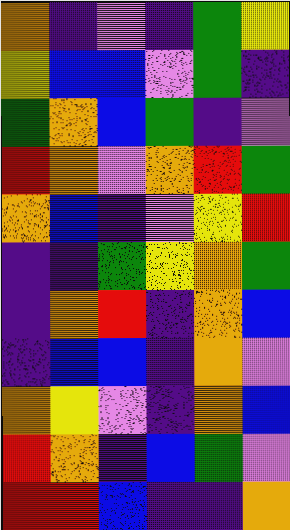[["orange", "indigo", "violet", "indigo", "green", "yellow"], ["yellow", "blue", "blue", "violet", "green", "indigo"], ["green", "orange", "blue", "green", "indigo", "violet"], ["red", "orange", "violet", "orange", "red", "green"], ["orange", "blue", "indigo", "violet", "yellow", "red"], ["indigo", "indigo", "green", "yellow", "orange", "green"], ["indigo", "orange", "red", "indigo", "orange", "blue"], ["indigo", "blue", "blue", "indigo", "orange", "violet"], ["orange", "yellow", "violet", "indigo", "orange", "blue"], ["red", "orange", "indigo", "blue", "green", "violet"], ["red", "red", "blue", "indigo", "indigo", "orange"]]